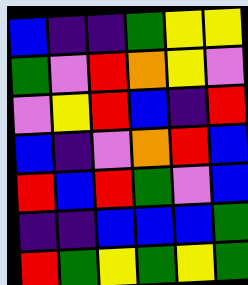[["blue", "indigo", "indigo", "green", "yellow", "yellow"], ["green", "violet", "red", "orange", "yellow", "violet"], ["violet", "yellow", "red", "blue", "indigo", "red"], ["blue", "indigo", "violet", "orange", "red", "blue"], ["red", "blue", "red", "green", "violet", "blue"], ["indigo", "indigo", "blue", "blue", "blue", "green"], ["red", "green", "yellow", "green", "yellow", "green"]]